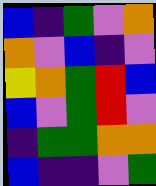[["blue", "indigo", "green", "violet", "orange"], ["orange", "violet", "blue", "indigo", "violet"], ["yellow", "orange", "green", "red", "blue"], ["blue", "violet", "green", "red", "violet"], ["indigo", "green", "green", "orange", "orange"], ["blue", "indigo", "indigo", "violet", "green"]]